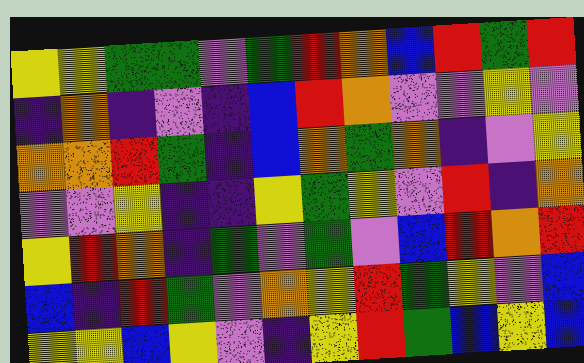[["yellow", "yellow", "green", "green", "violet", "green", "red", "orange", "blue", "red", "green", "red"], ["indigo", "orange", "indigo", "violet", "indigo", "blue", "red", "orange", "violet", "violet", "yellow", "violet"], ["orange", "orange", "red", "green", "indigo", "blue", "orange", "green", "orange", "indigo", "violet", "yellow"], ["violet", "violet", "yellow", "indigo", "indigo", "yellow", "green", "yellow", "violet", "red", "indigo", "orange"], ["yellow", "red", "orange", "indigo", "green", "violet", "green", "violet", "blue", "red", "orange", "red"], ["blue", "indigo", "red", "green", "violet", "orange", "yellow", "red", "green", "yellow", "violet", "blue"], ["yellow", "yellow", "blue", "yellow", "violet", "indigo", "yellow", "red", "green", "blue", "yellow", "blue"]]